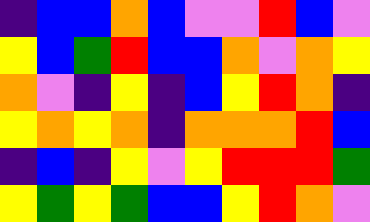[["indigo", "blue", "blue", "orange", "blue", "violet", "violet", "red", "blue", "violet"], ["yellow", "blue", "green", "red", "blue", "blue", "orange", "violet", "orange", "yellow"], ["orange", "violet", "indigo", "yellow", "indigo", "blue", "yellow", "red", "orange", "indigo"], ["yellow", "orange", "yellow", "orange", "indigo", "orange", "orange", "orange", "red", "blue"], ["indigo", "blue", "indigo", "yellow", "violet", "yellow", "red", "red", "red", "green"], ["yellow", "green", "yellow", "green", "blue", "blue", "yellow", "red", "orange", "violet"]]